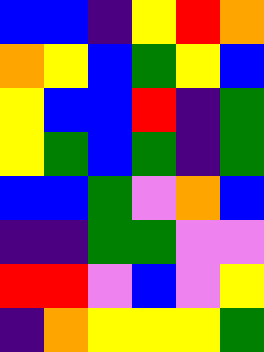[["blue", "blue", "indigo", "yellow", "red", "orange"], ["orange", "yellow", "blue", "green", "yellow", "blue"], ["yellow", "blue", "blue", "red", "indigo", "green"], ["yellow", "green", "blue", "green", "indigo", "green"], ["blue", "blue", "green", "violet", "orange", "blue"], ["indigo", "indigo", "green", "green", "violet", "violet"], ["red", "red", "violet", "blue", "violet", "yellow"], ["indigo", "orange", "yellow", "yellow", "yellow", "green"]]